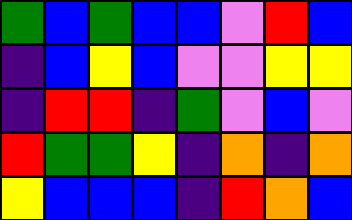[["green", "blue", "green", "blue", "blue", "violet", "red", "blue"], ["indigo", "blue", "yellow", "blue", "violet", "violet", "yellow", "yellow"], ["indigo", "red", "red", "indigo", "green", "violet", "blue", "violet"], ["red", "green", "green", "yellow", "indigo", "orange", "indigo", "orange"], ["yellow", "blue", "blue", "blue", "indigo", "red", "orange", "blue"]]